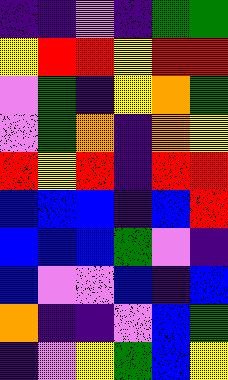[["indigo", "indigo", "violet", "indigo", "green", "green"], ["yellow", "red", "red", "yellow", "red", "red"], ["violet", "green", "indigo", "yellow", "orange", "green"], ["violet", "green", "orange", "indigo", "orange", "yellow"], ["red", "yellow", "red", "indigo", "red", "red"], ["blue", "blue", "blue", "indigo", "blue", "red"], ["blue", "blue", "blue", "green", "violet", "indigo"], ["blue", "violet", "violet", "blue", "indigo", "blue"], ["orange", "indigo", "indigo", "violet", "blue", "green"], ["indigo", "violet", "yellow", "green", "blue", "yellow"]]